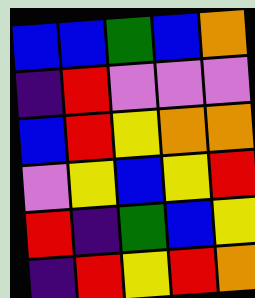[["blue", "blue", "green", "blue", "orange"], ["indigo", "red", "violet", "violet", "violet"], ["blue", "red", "yellow", "orange", "orange"], ["violet", "yellow", "blue", "yellow", "red"], ["red", "indigo", "green", "blue", "yellow"], ["indigo", "red", "yellow", "red", "orange"]]